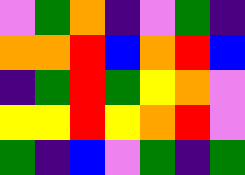[["violet", "green", "orange", "indigo", "violet", "green", "indigo"], ["orange", "orange", "red", "blue", "orange", "red", "blue"], ["indigo", "green", "red", "green", "yellow", "orange", "violet"], ["yellow", "yellow", "red", "yellow", "orange", "red", "violet"], ["green", "indigo", "blue", "violet", "green", "indigo", "green"]]